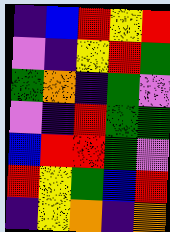[["indigo", "blue", "red", "yellow", "red"], ["violet", "indigo", "yellow", "red", "green"], ["green", "orange", "indigo", "green", "violet"], ["violet", "indigo", "red", "green", "green"], ["blue", "red", "red", "green", "violet"], ["red", "yellow", "green", "blue", "red"], ["indigo", "yellow", "orange", "indigo", "orange"]]